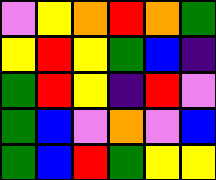[["violet", "yellow", "orange", "red", "orange", "green"], ["yellow", "red", "yellow", "green", "blue", "indigo"], ["green", "red", "yellow", "indigo", "red", "violet"], ["green", "blue", "violet", "orange", "violet", "blue"], ["green", "blue", "red", "green", "yellow", "yellow"]]